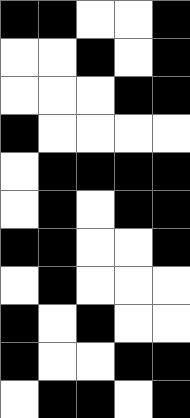[["black", "black", "white", "white", "black"], ["white", "white", "black", "white", "black"], ["white", "white", "white", "black", "black"], ["black", "white", "white", "white", "white"], ["white", "black", "black", "black", "black"], ["white", "black", "white", "black", "black"], ["black", "black", "white", "white", "black"], ["white", "black", "white", "white", "white"], ["black", "white", "black", "white", "white"], ["black", "white", "white", "black", "black"], ["white", "black", "black", "white", "black"]]